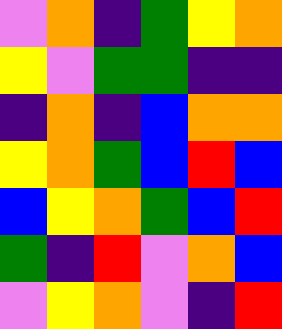[["violet", "orange", "indigo", "green", "yellow", "orange"], ["yellow", "violet", "green", "green", "indigo", "indigo"], ["indigo", "orange", "indigo", "blue", "orange", "orange"], ["yellow", "orange", "green", "blue", "red", "blue"], ["blue", "yellow", "orange", "green", "blue", "red"], ["green", "indigo", "red", "violet", "orange", "blue"], ["violet", "yellow", "orange", "violet", "indigo", "red"]]